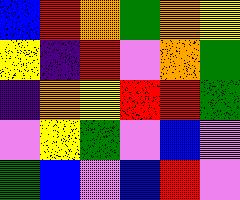[["blue", "red", "orange", "green", "orange", "yellow"], ["yellow", "indigo", "red", "violet", "orange", "green"], ["indigo", "orange", "yellow", "red", "red", "green"], ["violet", "yellow", "green", "violet", "blue", "violet"], ["green", "blue", "violet", "blue", "red", "violet"]]